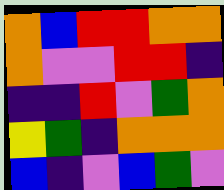[["orange", "blue", "red", "red", "orange", "orange"], ["orange", "violet", "violet", "red", "red", "indigo"], ["indigo", "indigo", "red", "violet", "green", "orange"], ["yellow", "green", "indigo", "orange", "orange", "orange"], ["blue", "indigo", "violet", "blue", "green", "violet"]]